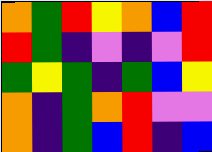[["orange", "green", "red", "yellow", "orange", "blue", "red"], ["red", "green", "indigo", "violet", "indigo", "violet", "red"], ["green", "yellow", "green", "indigo", "green", "blue", "yellow"], ["orange", "indigo", "green", "orange", "red", "violet", "violet"], ["orange", "indigo", "green", "blue", "red", "indigo", "blue"]]